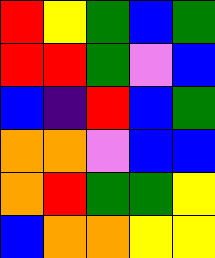[["red", "yellow", "green", "blue", "green"], ["red", "red", "green", "violet", "blue"], ["blue", "indigo", "red", "blue", "green"], ["orange", "orange", "violet", "blue", "blue"], ["orange", "red", "green", "green", "yellow"], ["blue", "orange", "orange", "yellow", "yellow"]]